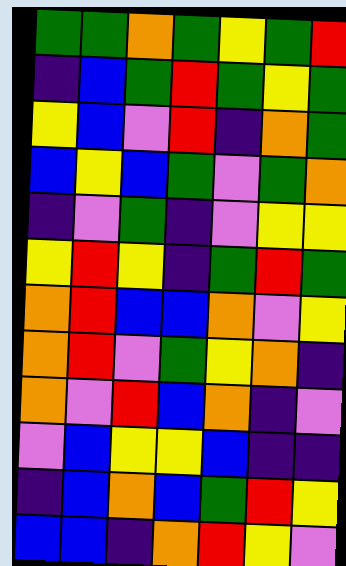[["green", "green", "orange", "green", "yellow", "green", "red"], ["indigo", "blue", "green", "red", "green", "yellow", "green"], ["yellow", "blue", "violet", "red", "indigo", "orange", "green"], ["blue", "yellow", "blue", "green", "violet", "green", "orange"], ["indigo", "violet", "green", "indigo", "violet", "yellow", "yellow"], ["yellow", "red", "yellow", "indigo", "green", "red", "green"], ["orange", "red", "blue", "blue", "orange", "violet", "yellow"], ["orange", "red", "violet", "green", "yellow", "orange", "indigo"], ["orange", "violet", "red", "blue", "orange", "indigo", "violet"], ["violet", "blue", "yellow", "yellow", "blue", "indigo", "indigo"], ["indigo", "blue", "orange", "blue", "green", "red", "yellow"], ["blue", "blue", "indigo", "orange", "red", "yellow", "violet"]]